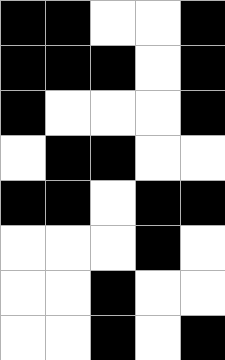[["black", "black", "white", "white", "black"], ["black", "black", "black", "white", "black"], ["black", "white", "white", "white", "black"], ["white", "black", "black", "white", "white"], ["black", "black", "white", "black", "black"], ["white", "white", "white", "black", "white"], ["white", "white", "black", "white", "white"], ["white", "white", "black", "white", "black"]]